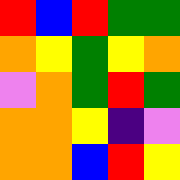[["red", "blue", "red", "green", "green"], ["orange", "yellow", "green", "yellow", "orange"], ["violet", "orange", "green", "red", "green"], ["orange", "orange", "yellow", "indigo", "violet"], ["orange", "orange", "blue", "red", "yellow"]]